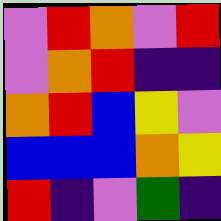[["violet", "red", "orange", "violet", "red"], ["violet", "orange", "red", "indigo", "indigo"], ["orange", "red", "blue", "yellow", "violet"], ["blue", "blue", "blue", "orange", "yellow"], ["red", "indigo", "violet", "green", "indigo"]]